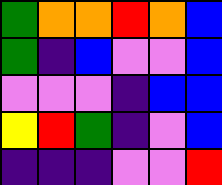[["green", "orange", "orange", "red", "orange", "blue"], ["green", "indigo", "blue", "violet", "violet", "blue"], ["violet", "violet", "violet", "indigo", "blue", "blue"], ["yellow", "red", "green", "indigo", "violet", "blue"], ["indigo", "indigo", "indigo", "violet", "violet", "red"]]